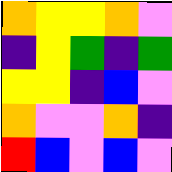[["orange", "yellow", "yellow", "orange", "violet"], ["indigo", "yellow", "green", "indigo", "green"], ["yellow", "yellow", "indigo", "blue", "violet"], ["orange", "violet", "violet", "orange", "indigo"], ["red", "blue", "violet", "blue", "violet"]]